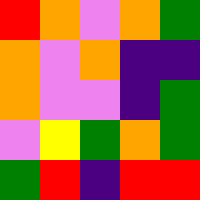[["red", "orange", "violet", "orange", "green"], ["orange", "violet", "orange", "indigo", "indigo"], ["orange", "violet", "violet", "indigo", "green"], ["violet", "yellow", "green", "orange", "green"], ["green", "red", "indigo", "red", "red"]]